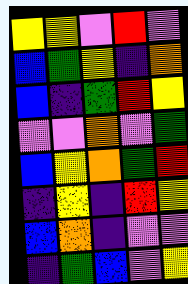[["yellow", "yellow", "violet", "red", "violet"], ["blue", "green", "yellow", "indigo", "orange"], ["blue", "indigo", "green", "red", "yellow"], ["violet", "violet", "orange", "violet", "green"], ["blue", "yellow", "orange", "green", "red"], ["indigo", "yellow", "indigo", "red", "yellow"], ["blue", "orange", "indigo", "violet", "violet"], ["indigo", "green", "blue", "violet", "yellow"]]